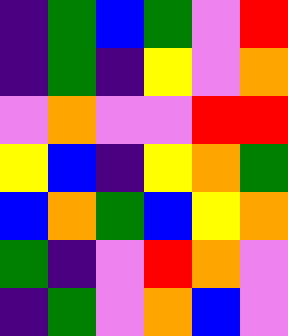[["indigo", "green", "blue", "green", "violet", "red"], ["indigo", "green", "indigo", "yellow", "violet", "orange"], ["violet", "orange", "violet", "violet", "red", "red"], ["yellow", "blue", "indigo", "yellow", "orange", "green"], ["blue", "orange", "green", "blue", "yellow", "orange"], ["green", "indigo", "violet", "red", "orange", "violet"], ["indigo", "green", "violet", "orange", "blue", "violet"]]